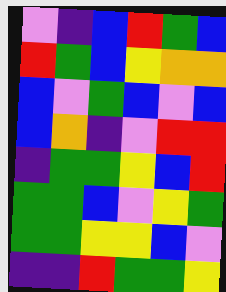[["violet", "indigo", "blue", "red", "green", "blue"], ["red", "green", "blue", "yellow", "orange", "orange"], ["blue", "violet", "green", "blue", "violet", "blue"], ["blue", "orange", "indigo", "violet", "red", "red"], ["indigo", "green", "green", "yellow", "blue", "red"], ["green", "green", "blue", "violet", "yellow", "green"], ["green", "green", "yellow", "yellow", "blue", "violet"], ["indigo", "indigo", "red", "green", "green", "yellow"]]